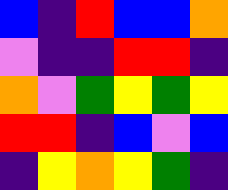[["blue", "indigo", "red", "blue", "blue", "orange"], ["violet", "indigo", "indigo", "red", "red", "indigo"], ["orange", "violet", "green", "yellow", "green", "yellow"], ["red", "red", "indigo", "blue", "violet", "blue"], ["indigo", "yellow", "orange", "yellow", "green", "indigo"]]